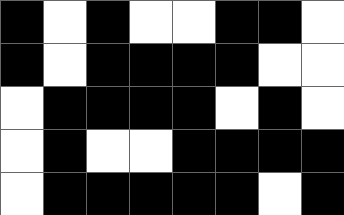[["black", "white", "black", "white", "white", "black", "black", "white"], ["black", "white", "black", "black", "black", "black", "white", "white"], ["white", "black", "black", "black", "black", "white", "black", "white"], ["white", "black", "white", "white", "black", "black", "black", "black"], ["white", "black", "black", "black", "black", "black", "white", "black"]]